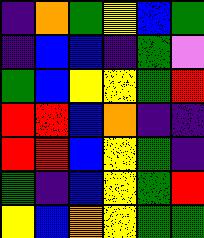[["indigo", "orange", "green", "yellow", "blue", "green"], ["indigo", "blue", "blue", "indigo", "green", "violet"], ["green", "blue", "yellow", "yellow", "green", "red"], ["red", "red", "blue", "orange", "indigo", "indigo"], ["red", "red", "blue", "yellow", "green", "indigo"], ["green", "indigo", "blue", "yellow", "green", "red"], ["yellow", "blue", "orange", "yellow", "green", "green"]]